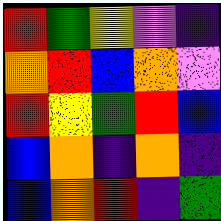[["red", "green", "yellow", "violet", "indigo"], ["orange", "red", "blue", "orange", "violet"], ["red", "yellow", "green", "red", "blue"], ["blue", "orange", "indigo", "orange", "indigo"], ["blue", "orange", "red", "indigo", "green"]]